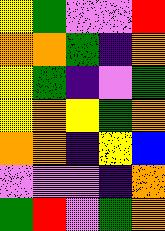[["yellow", "green", "violet", "violet", "red"], ["orange", "orange", "green", "indigo", "orange"], ["yellow", "green", "indigo", "violet", "green"], ["yellow", "orange", "yellow", "green", "orange"], ["orange", "orange", "indigo", "yellow", "blue"], ["violet", "violet", "violet", "indigo", "orange"], ["green", "red", "violet", "green", "orange"]]